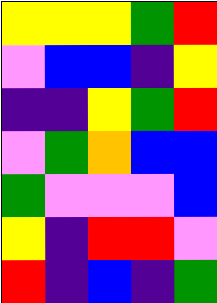[["yellow", "yellow", "yellow", "green", "red"], ["violet", "blue", "blue", "indigo", "yellow"], ["indigo", "indigo", "yellow", "green", "red"], ["violet", "green", "orange", "blue", "blue"], ["green", "violet", "violet", "violet", "blue"], ["yellow", "indigo", "red", "red", "violet"], ["red", "indigo", "blue", "indigo", "green"]]